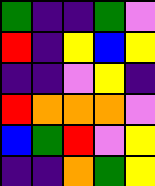[["green", "indigo", "indigo", "green", "violet"], ["red", "indigo", "yellow", "blue", "yellow"], ["indigo", "indigo", "violet", "yellow", "indigo"], ["red", "orange", "orange", "orange", "violet"], ["blue", "green", "red", "violet", "yellow"], ["indigo", "indigo", "orange", "green", "yellow"]]